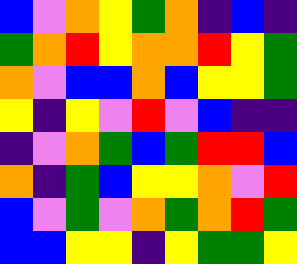[["blue", "violet", "orange", "yellow", "green", "orange", "indigo", "blue", "indigo"], ["green", "orange", "red", "yellow", "orange", "orange", "red", "yellow", "green"], ["orange", "violet", "blue", "blue", "orange", "blue", "yellow", "yellow", "green"], ["yellow", "indigo", "yellow", "violet", "red", "violet", "blue", "indigo", "indigo"], ["indigo", "violet", "orange", "green", "blue", "green", "red", "red", "blue"], ["orange", "indigo", "green", "blue", "yellow", "yellow", "orange", "violet", "red"], ["blue", "violet", "green", "violet", "orange", "green", "orange", "red", "green"], ["blue", "blue", "yellow", "yellow", "indigo", "yellow", "green", "green", "yellow"]]